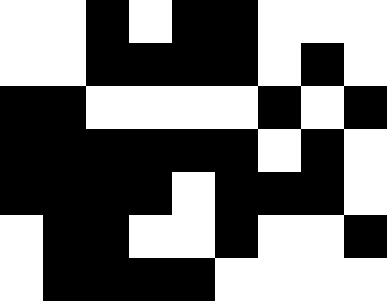[["white", "white", "black", "white", "black", "black", "white", "white", "white"], ["white", "white", "black", "black", "black", "black", "white", "black", "white"], ["black", "black", "white", "white", "white", "white", "black", "white", "black"], ["black", "black", "black", "black", "black", "black", "white", "black", "white"], ["black", "black", "black", "black", "white", "black", "black", "black", "white"], ["white", "black", "black", "white", "white", "black", "white", "white", "black"], ["white", "black", "black", "black", "black", "white", "white", "white", "white"]]